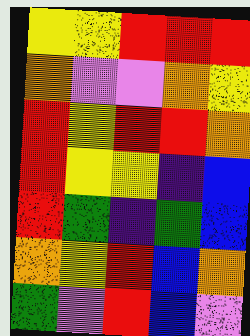[["yellow", "yellow", "red", "red", "red"], ["orange", "violet", "violet", "orange", "yellow"], ["red", "yellow", "red", "red", "orange"], ["red", "yellow", "yellow", "indigo", "blue"], ["red", "green", "indigo", "green", "blue"], ["orange", "yellow", "red", "blue", "orange"], ["green", "violet", "red", "blue", "violet"]]